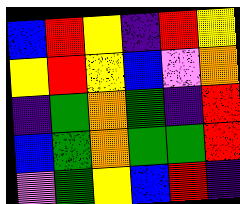[["blue", "red", "yellow", "indigo", "red", "yellow"], ["yellow", "red", "yellow", "blue", "violet", "orange"], ["indigo", "green", "orange", "green", "indigo", "red"], ["blue", "green", "orange", "green", "green", "red"], ["violet", "green", "yellow", "blue", "red", "indigo"]]